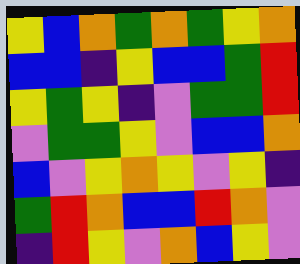[["yellow", "blue", "orange", "green", "orange", "green", "yellow", "orange"], ["blue", "blue", "indigo", "yellow", "blue", "blue", "green", "red"], ["yellow", "green", "yellow", "indigo", "violet", "green", "green", "red"], ["violet", "green", "green", "yellow", "violet", "blue", "blue", "orange"], ["blue", "violet", "yellow", "orange", "yellow", "violet", "yellow", "indigo"], ["green", "red", "orange", "blue", "blue", "red", "orange", "violet"], ["indigo", "red", "yellow", "violet", "orange", "blue", "yellow", "violet"]]